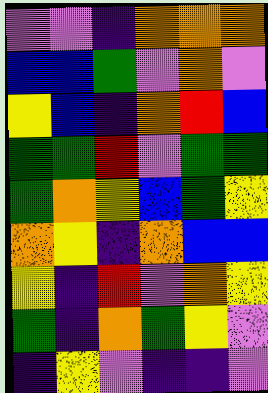[["violet", "violet", "indigo", "orange", "orange", "orange"], ["blue", "blue", "green", "violet", "orange", "violet"], ["yellow", "blue", "indigo", "orange", "red", "blue"], ["green", "green", "red", "violet", "green", "green"], ["green", "orange", "yellow", "blue", "green", "yellow"], ["orange", "yellow", "indigo", "orange", "blue", "blue"], ["yellow", "indigo", "red", "violet", "orange", "yellow"], ["green", "indigo", "orange", "green", "yellow", "violet"], ["indigo", "yellow", "violet", "indigo", "indigo", "violet"]]